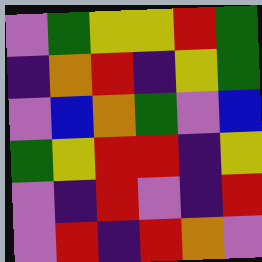[["violet", "green", "yellow", "yellow", "red", "green"], ["indigo", "orange", "red", "indigo", "yellow", "green"], ["violet", "blue", "orange", "green", "violet", "blue"], ["green", "yellow", "red", "red", "indigo", "yellow"], ["violet", "indigo", "red", "violet", "indigo", "red"], ["violet", "red", "indigo", "red", "orange", "violet"]]